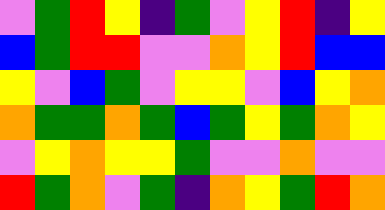[["violet", "green", "red", "yellow", "indigo", "green", "violet", "yellow", "red", "indigo", "yellow"], ["blue", "green", "red", "red", "violet", "violet", "orange", "yellow", "red", "blue", "blue"], ["yellow", "violet", "blue", "green", "violet", "yellow", "yellow", "violet", "blue", "yellow", "orange"], ["orange", "green", "green", "orange", "green", "blue", "green", "yellow", "green", "orange", "yellow"], ["violet", "yellow", "orange", "yellow", "yellow", "green", "violet", "violet", "orange", "violet", "violet"], ["red", "green", "orange", "violet", "green", "indigo", "orange", "yellow", "green", "red", "orange"]]